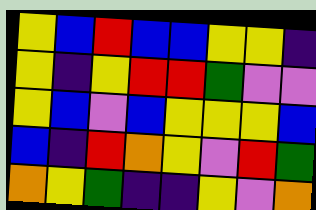[["yellow", "blue", "red", "blue", "blue", "yellow", "yellow", "indigo"], ["yellow", "indigo", "yellow", "red", "red", "green", "violet", "violet"], ["yellow", "blue", "violet", "blue", "yellow", "yellow", "yellow", "blue"], ["blue", "indigo", "red", "orange", "yellow", "violet", "red", "green"], ["orange", "yellow", "green", "indigo", "indigo", "yellow", "violet", "orange"]]